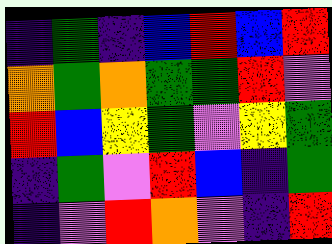[["indigo", "green", "indigo", "blue", "red", "blue", "red"], ["orange", "green", "orange", "green", "green", "red", "violet"], ["red", "blue", "yellow", "green", "violet", "yellow", "green"], ["indigo", "green", "violet", "red", "blue", "indigo", "green"], ["indigo", "violet", "red", "orange", "violet", "indigo", "red"]]